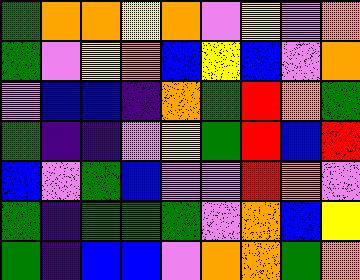[["green", "orange", "orange", "yellow", "orange", "violet", "yellow", "violet", "orange"], ["green", "violet", "yellow", "orange", "blue", "yellow", "blue", "violet", "orange"], ["violet", "blue", "blue", "indigo", "orange", "green", "red", "orange", "green"], ["green", "indigo", "indigo", "violet", "yellow", "green", "red", "blue", "red"], ["blue", "violet", "green", "blue", "violet", "violet", "red", "orange", "violet"], ["green", "indigo", "green", "green", "green", "violet", "orange", "blue", "yellow"], ["green", "indigo", "blue", "blue", "violet", "orange", "orange", "green", "orange"]]